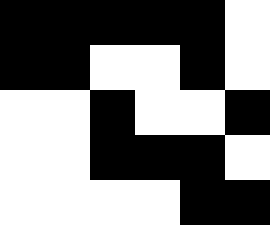[["black", "black", "black", "black", "black", "white"], ["black", "black", "white", "white", "black", "white"], ["white", "white", "black", "white", "white", "black"], ["white", "white", "black", "black", "black", "white"], ["white", "white", "white", "white", "black", "black"]]